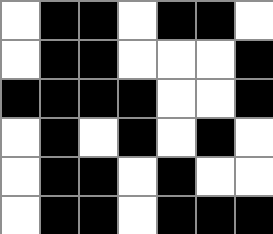[["white", "black", "black", "white", "black", "black", "white"], ["white", "black", "black", "white", "white", "white", "black"], ["black", "black", "black", "black", "white", "white", "black"], ["white", "black", "white", "black", "white", "black", "white"], ["white", "black", "black", "white", "black", "white", "white"], ["white", "black", "black", "white", "black", "black", "black"]]